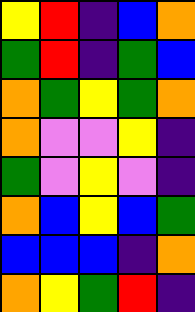[["yellow", "red", "indigo", "blue", "orange"], ["green", "red", "indigo", "green", "blue"], ["orange", "green", "yellow", "green", "orange"], ["orange", "violet", "violet", "yellow", "indigo"], ["green", "violet", "yellow", "violet", "indigo"], ["orange", "blue", "yellow", "blue", "green"], ["blue", "blue", "blue", "indigo", "orange"], ["orange", "yellow", "green", "red", "indigo"]]